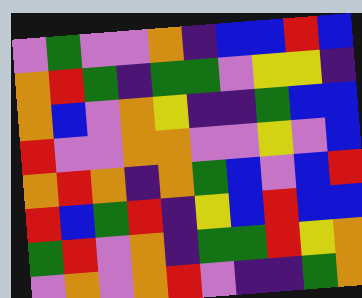[["violet", "green", "violet", "violet", "orange", "indigo", "blue", "blue", "red", "blue"], ["orange", "red", "green", "indigo", "green", "green", "violet", "yellow", "yellow", "indigo"], ["orange", "blue", "violet", "orange", "yellow", "indigo", "indigo", "green", "blue", "blue"], ["red", "violet", "violet", "orange", "orange", "violet", "violet", "yellow", "violet", "blue"], ["orange", "red", "orange", "indigo", "orange", "green", "blue", "violet", "blue", "red"], ["red", "blue", "green", "red", "indigo", "yellow", "blue", "red", "blue", "blue"], ["green", "red", "violet", "orange", "indigo", "green", "green", "red", "yellow", "orange"], ["violet", "orange", "violet", "orange", "red", "violet", "indigo", "indigo", "green", "orange"]]